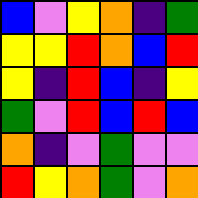[["blue", "violet", "yellow", "orange", "indigo", "green"], ["yellow", "yellow", "red", "orange", "blue", "red"], ["yellow", "indigo", "red", "blue", "indigo", "yellow"], ["green", "violet", "red", "blue", "red", "blue"], ["orange", "indigo", "violet", "green", "violet", "violet"], ["red", "yellow", "orange", "green", "violet", "orange"]]